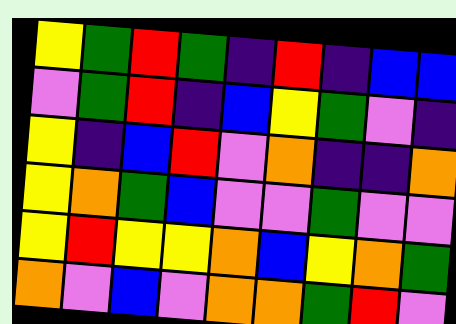[["yellow", "green", "red", "green", "indigo", "red", "indigo", "blue", "blue"], ["violet", "green", "red", "indigo", "blue", "yellow", "green", "violet", "indigo"], ["yellow", "indigo", "blue", "red", "violet", "orange", "indigo", "indigo", "orange"], ["yellow", "orange", "green", "blue", "violet", "violet", "green", "violet", "violet"], ["yellow", "red", "yellow", "yellow", "orange", "blue", "yellow", "orange", "green"], ["orange", "violet", "blue", "violet", "orange", "orange", "green", "red", "violet"]]